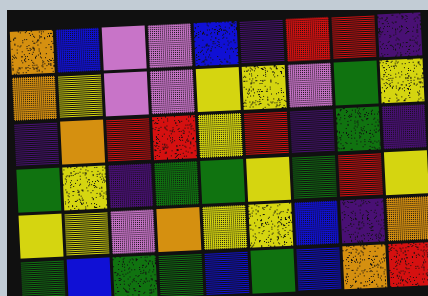[["orange", "blue", "violet", "violet", "blue", "indigo", "red", "red", "indigo"], ["orange", "yellow", "violet", "violet", "yellow", "yellow", "violet", "green", "yellow"], ["indigo", "orange", "red", "red", "yellow", "red", "indigo", "green", "indigo"], ["green", "yellow", "indigo", "green", "green", "yellow", "green", "red", "yellow"], ["yellow", "yellow", "violet", "orange", "yellow", "yellow", "blue", "indigo", "orange"], ["green", "blue", "green", "green", "blue", "green", "blue", "orange", "red"]]